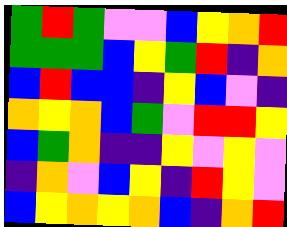[["green", "red", "green", "violet", "violet", "blue", "yellow", "orange", "red"], ["green", "green", "green", "blue", "yellow", "green", "red", "indigo", "orange"], ["blue", "red", "blue", "blue", "indigo", "yellow", "blue", "violet", "indigo"], ["orange", "yellow", "orange", "blue", "green", "violet", "red", "red", "yellow"], ["blue", "green", "orange", "indigo", "indigo", "yellow", "violet", "yellow", "violet"], ["indigo", "orange", "violet", "blue", "yellow", "indigo", "red", "yellow", "violet"], ["blue", "yellow", "orange", "yellow", "orange", "blue", "indigo", "orange", "red"]]